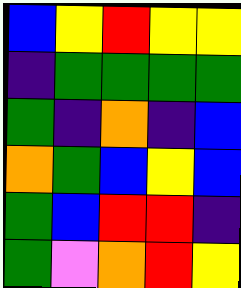[["blue", "yellow", "red", "yellow", "yellow"], ["indigo", "green", "green", "green", "green"], ["green", "indigo", "orange", "indigo", "blue"], ["orange", "green", "blue", "yellow", "blue"], ["green", "blue", "red", "red", "indigo"], ["green", "violet", "orange", "red", "yellow"]]